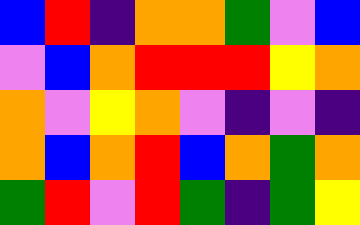[["blue", "red", "indigo", "orange", "orange", "green", "violet", "blue"], ["violet", "blue", "orange", "red", "red", "red", "yellow", "orange"], ["orange", "violet", "yellow", "orange", "violet", "indigo", "violet", "indigo"], ["orange", "blue", "orange", "red", "blue", "orange", "green", "orange"], ["green", "red", "violet", "red", "green", "indigo", "green", "yellow"]]